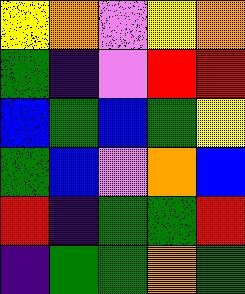[["yellow", "orange", "violet", "yellow", "orange"], ["green", "indigo", "violet", "red", "red"], ["blue", "green", "blue", "green", "yellow"], ["green", "blue", "violet", "orange", "blue"], ["red", "indigo", "green", "green", "red"], ["indigo", "green", "green", "orange", "green"]]